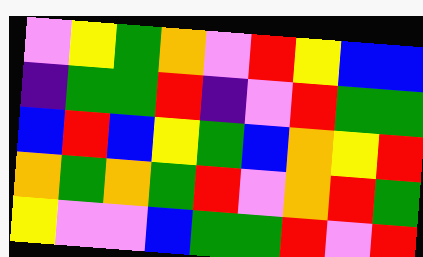[["violet", "yellow", "green", "orange", "violet", "red", "yellow", "blue", "blue"], ["indigo", "green", "green", "red", "indigo", "violet", "red", "green", "green"], ["blue", "red", "blue", "yellow", "green", "blue", "orange", "yellow", "red"], ["orange", "green", "orange", "green", "red", "violet", "orange", "red", "green"], ["yellow", "violet", "violet", "blue", "green", "green", "red", "violet", "red"]]